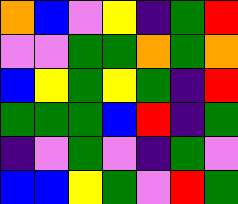[["orange", "blue", "violet", "yellow", "indigo", "green", "red"], ["violet", "violet", "green", "green", "orange", "green", "orange"], ["blue", "yellow", "green", "yellow", "green", "indigo", "red"], ["green", "green", "green", "blue", "red", "indigo", "green"], ["indigo", "violet", "green", "violet", "indigo", "green", "violet"], ["blue", "blue", "yellow", "green", "violet", "red", "green"]]